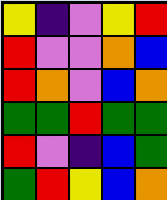[["yellow", "indigo", "violet", "yellow", "red"], ["red", "violet", "violet", "orange", "blue"], ["red", "orange", "violet", "blue", "orange"], ["green", "green", "red", "green", "green"], ["red", "violet", "indigo", "blue", "green"], ["green", "red", "yellow", "blue", "orange"]]